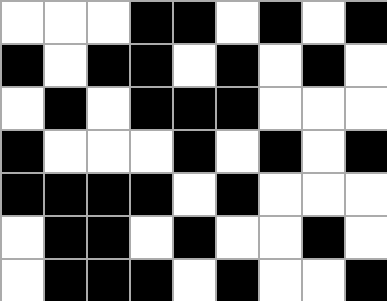[["white", "white", "white", "black", "black", "white", "black", "white", "black"], ["black", "white", "black", "black", "white", "black", "white", "black", "white"], ["white", "black", "white", "black", "black", "black", "white", "white", "white"], ["black", "white", "white", "white", "black", "white", "black", "white", "black"], ["black", "black", "black", "black", "white", "black", "white", "white", "white"], ["white", "black", "black", "white", "black", "white", "white", "black", "white"], ["white", "black", "black", "black", "white", "black", "white", "white", "black"]]